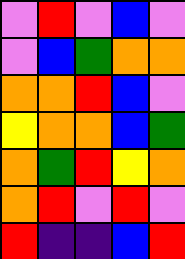[["violet", "red", "violet", "blue", "violet"], ["violet", "blue", "green", "orange", "orange"], ["orange", "orange", "red", "blue", "violet"], ["yellow", "orange", "orange", "blue", "green"], ["orange", "green", "red", "yellow", "orange"], ["orange", "red", "violet", "red", "violet"], ["red", "indigo", "indigo", "blue", "red"]]